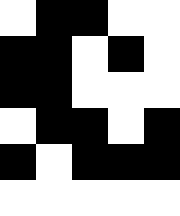[["white", "black", "black", "white", "white"], ["black", "black", "white", "black", "white"], ["black", "black", "white", "white", "white"], ["white", "black", "black", "white", "black"], ["black", "white", "black", "black", "black"], ["white", "white", "white", "white", "white"]]